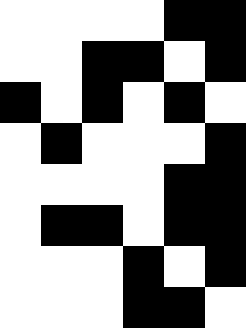[["white", "white", "white", "white", "black", "black"], ["white", "white", "black", "black", "white", "black"], ["black", "white", "black", "white", "black", "white"], ["white", "black", "white", "white", "white", "black"], ["white", "white", "white", "white", "black", "black"], ["white", "black", "black", "white", "black", "black"], ["white", "white", "white", "black", "white", "black"], ["white", "white", "white", "black", "black", "white"]]